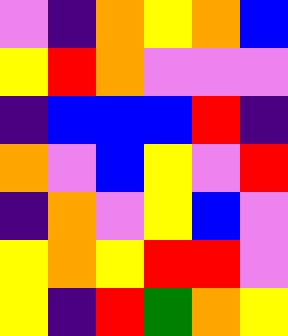[["violet", "indigo", "orange", "yellow", "orange", "blue"], ["yellow", "red", "orange", "violet", "violet", "violet"], ["indigo", "blue", "blue", "blue", "red", "indigo"], ["orange", "violet", "blue", "yellow", "violet", "red"], ["indigo", "orange", "violet", "yellow", "blue", "violet"], ["yellow", "orange", "yellow", "red", "red", "violet"], ["yellow", "indigo", "red", "green", "orange", "yellow"]]